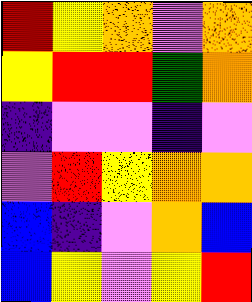[["red", "yellow", "orange", "violet", "orange"], ["yellow", "red", "red", "green", "orange"], ["indigo", "violet", "violet", "indigo", "violet"], ["violet", "red", "yellow", "orange", "orange"], ["blue", "indigo", "violet", "orange", "blue"], ["blue", "yellow", "violet", "yellow", "red"]]